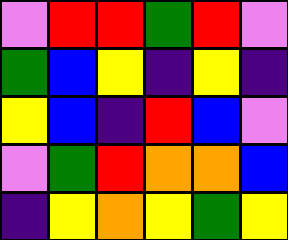[["violet", "red", "red", "green", "red", "violet"], ["green", "blue", "yellow", "indigo", "yellow", "indigo"], ["yellow", "blue", "indigo", "red", "blue", "violet"], ["violet", "green", "red", "orange", "orange", "blue"], ["indigo", "yellow", "orange", "yellow", "green", "yellow"]]